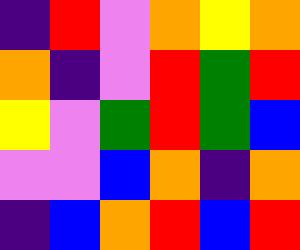[["indigo", "red", "violet", "orange", "yellow", "orange"], ["orange", "indigo", "violet", "red", "green", "red"], ["yellow", "violet", "green", "red", "green", "blue"], ["violet", "violet", "blue", "orange", "indigo", "orange"], ["indigo", "blue", "orange", "red", "blue", "red"]]